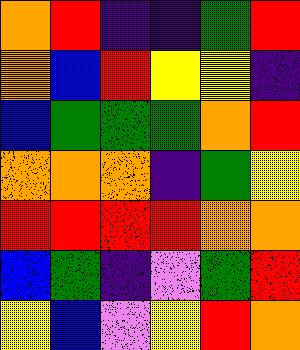[["orange", "red", "indigo", "indigo", "green", "red"], ["orange", "blue", "red", "yellow", "yellow", "indigo"], ["blue", "green", "green", "green", "orange", "red"], ["orange", "orange", "orange", "indigo", "green", "yellow"], ["red", "red", "red", "red", "orange", "orange"], ["blue", "green", "indigo", "violet", "green", "red"], ["yellow", "blue", "violet", "yellow", "red", "orange"]]